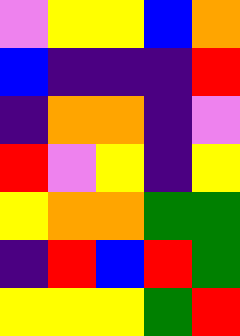[["violet", "yellow", "yellow", "blue", "orange"], ["blue", "indigo", "indigo", "indigo", "red"], ["indigo", "orange", "orange", "indigo", "violet"], ["red", "violet", "yellow", "indigo", "yellow"], ["yellow", "orange", "orange", "green", "green"], ["indigo", "red", "blue", "red", "green"], ["yellow", "yellow", "yellow", "green", "red"]]